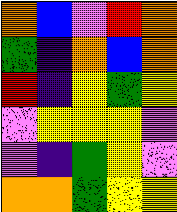[["orange", "blue", "violet", "red", "orange"], ["green", "indigo", "orange", "blue", "orange"], ["red", "indigo", "yellow", "green", "yellow"], ["violet", "yellow", "yellow", "yellow", "violet"], ["violet", "indigo", "green", "yellow", "violet"], ["orange", "orange", "green", "yellow", "yellow"]]